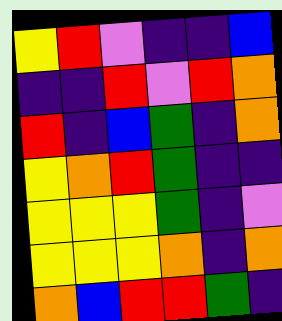[["yellow", "red", "violet", "indigo", "indigo", "blue"], ["indigo", "indigo", "red", "violet", "red", "orange"], ["red", "indigo", "blue", "green", "indigo", "orange"], ["yellow", "orange", "red", "green", "indigo", "indigo"], ["yellow", "yellow", "yellow", "green", "indigo", "violet"], ["yellow", "yellow", "yellow", "orange", "indigo", "orange"], ["orange", "blue", "red", "red", "green", "indigo"]]